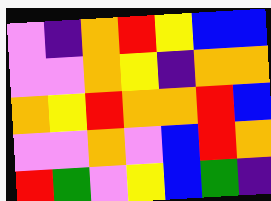[["violet", "indigo", "orange", "red", "yellow", "blue", "blue"], ["violet", "violet", "orange", "yellow", "indigo", "orange", "orange"], ["orange", "yellow", "red", "orange", "orange", "red", "blue"], ["violet", "violet", "orange", "violet", "blue", "red", "orange"], ["red", "green", "violet", "yellow", "blue", "green", "indigo"]]